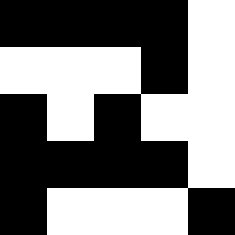[["black", "black", "black", "black", "white"], ["white", "white", "white", "black", "white"], ["black", "white", "black", "white", "white"], ["black", "black", "black", "black", "white"], ["black", "white", "white", "white", "black"]]